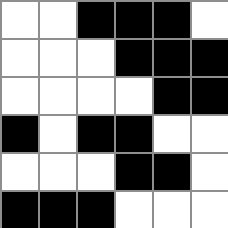[["white", "white", "black", "black", "black", "white"], ["white", "white", "white", "black", "black", "black"], ["white", "white", "white", "white", "black", "black"], ["black", "white", "black", "black", "white", "white"], ["white", "white", "white", "black", "black", "white"], ["black", "black", "black", "white", "white", "white"]]